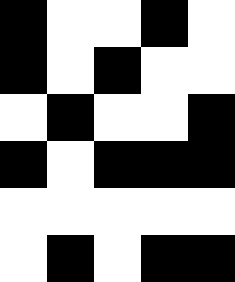[["black", "white", "white", "black", "white"], ["black", "white", "black", "white", "white"], ["white", "black", "white", "white", "black"], ["black", "white", "black", "black", "black"], ["white", "white", "white", "white", "white"], ["white", "black", "white", "black", "black"]]